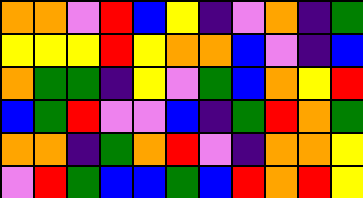[["orange", "orange", "violet", "red", "blue", "yellow", "indigo", "violet", "orange", "indigo", "green"], ["yellow", "yellow", "yellow", "red", "yellow", "orange", "orange", "blue", "violet", "indigo", "blue"], ["orange", "green", "green", "indigo", "yellow", "violet", "green", "blue", "orange", "yellow", "red"], ["blue", "green", "red", "violet", "violet", "blue", "indigo", "green", "red", "orange", "green"], ["orange", "orange", "indigo", "green", "orange", "red", "violet", "indigo", "orange", "orange", "yellow"], ["violet", "red", "green", "blue", "blue", "green", "blue", "red", "orange", "red", "yellow"]]